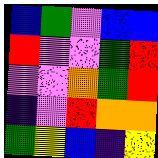[["blue", "green", "violet", "blue", "blue"], ["red", "violet", "violet", "green", "red"], ["violet", "violet", "orange", "green", "red"], ["indigo", "violet", "red", "orange", "orange"], ["green", "yellow", "blue", "indigo", "yellow"]]